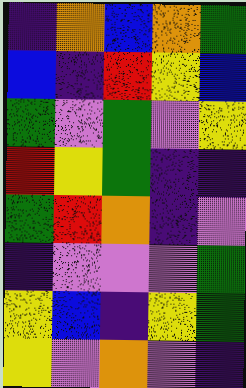[["indigo", "orange", "blue", "orange", "green"], ["blue", "indigo", "red", "yellow", "blue"], ["green", "violet", "green", "violet", "yellow"], ["red", "yellow", "green", "indigo", "indigo"], ["green", "red", "orange", "indigo", "violet"], ["indigo", "violet", "violet", "violet", "green"], ["yellow", "blue", "indigo", "yellow", "green"], ["yellow", "violet", "orange", "violet", "indigo"]]